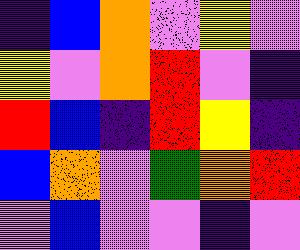[["indigo", "blue", "orange", "violet", "yellow", "violet"], ["yellow", "violet", "orange", "red", "violet", "indigo"], ["red", "blue", "indigo", "red", "yellow", "indigo"], ["blue", "orange", "violet", "green", "orange", "red"], ["violet", "blue", "violet", "violet", "indigo", "violet"]]